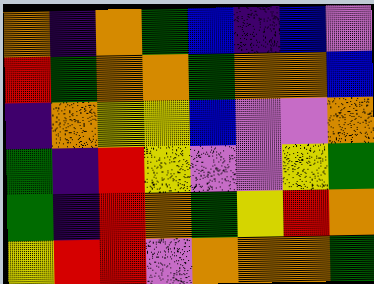[["orange", "indigo", "orange", "green", "blue", "indigo", "blue", "violet"], ["red", "green", "orange", "orange", "green", "orange", "orange", "blue"], ["indigo", "orange", "yellow", "yellow", "blue", "violet", "violet", "orange"], ["green", "indigo", "red", "yellow", "violet", "violet", "yellow", "green"], ["green", "indigo", "red", "orange", "green", "yellow", "red", "orange"], ["yellow", "red", "red", "violet", "orange", "orange", "orange", "green"]]